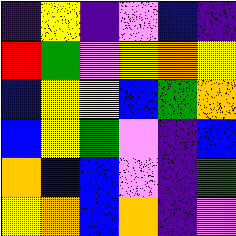[["indigo", "yellow", "indigo", "violet", "blue", "indigo"], ["red", "green", "violet", "yellow", "orange", "yellow"], ["blue", "yellow", "yellow", "blue", "green", "orange"], ["blue", "yellow", "green", "violet", "indigo", "blue"], ["orange", "blue", "blue", "violet", "indigo", "green"], ["yellow", "orange", "blue", "orange", "indigo", "violet"]]